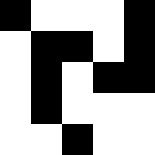[["black", "white", "white", "white", "black"], ["white", "black", "black", "white", "black"], ["white", "black", "white", "black", "black"], ["white", "black", "white", "white", "white"], ["white", "white", "black", "white", "white"]]